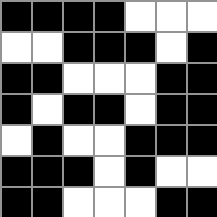[["black", "black", "black", "black", "white", "white", "white"], ["white", "white", "black", "black", "black", "white", "black"], ["black", "black", "white", "white", "white", "black", "black"], ["black", "white", "black", "black", "white", "black", "black"], ["white", "black", "white", "white", "black", "black", "black"], ["black", "black", "black", "white", "black", "white", "white"], ["black", "black", "white", "white", "white", "black", "black"]]